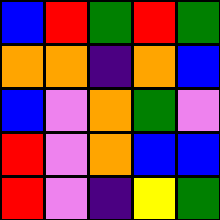[["blue", "red", "green", "red", "green"], ["orange", "orange", "indigo", "orange", "blue"], ["blue", "violet", "orange", "green", "violet"], ["red", "violet", "orange", "blue", "blue"], ["red", "violet", "indigo", "yellow", "green"]]